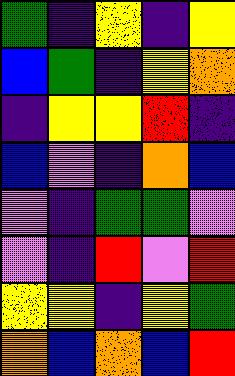[["green", "indigo", "yellow", "indigo", "yellow"], ["blue", "green", "indigo", "yellow", "orange"], ["indigo", "yellow", "yellow", "red", "indigo"], ["blue", "violet", "indigo", "orange", "blue"], ["violet", "indigo", "green", "green", "violet"], ["violet", "indigo", "red", "violet", "red"], ["yellow", "yellow", "indigo", "yellow", "green"], ["orange", "blue", "orange", "blue", "red"]]